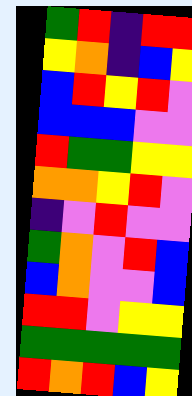[["green", "red", "indigo", "red", "red"], ["yellow", "orange", "indigo", "blue", "yellow"], ["blue", "red", "yellow", "red", "violet"], ["blue", "blue", "blue", "violet", "violet"], ["red", "green", "green", "yellow", "yellow"], ["orange", "orange", "yellow", "red", "violet"], ["indigo", "violet", "red", "violet", "violet"], ["green", "orange", "violet", "red", "blue"], ["blue", "orange", "violet", "violet", "blue"], ["red", "red", "violet", "yellow", "yellow"], ["green", "green", "green", "green", "green"], ["red", "orange", "red", "blue", "yellow"]]